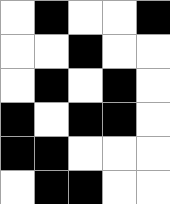[["white", "black", "white", "white", "black"], ["white", "white", "black", "white", "white"], ["white", "black", "white", "black", "white"], ["black", "white", "black", "black", "white"], ["black", "black", "white", "white", "white"], ["white", "black", "black", "white", "white"]]